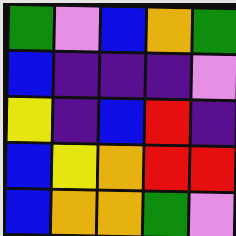[["green", "violet", "blue", "orange", "green"], ["blue", "indigo", "indigo", "indigo", "violet"], ["yellow", "indigo", "blue", "red", "indigo"], ["blue", "yellow", "orange", "red", "red"], ["blue", "orange", "orange", "green", "violet"]]